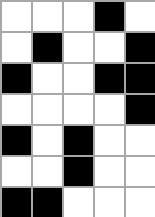[["white", "white", "white", "black", "white"], ["white", "black", "white", "white", "black"], ["black", "white", "white", "black", "black"], ["white", "white", "white", "white", "black"], ["black", "white", "black", "white", "white"], ["white", "white", "black", "white", "white"], ["black", "black", "white", "white", "white"]]